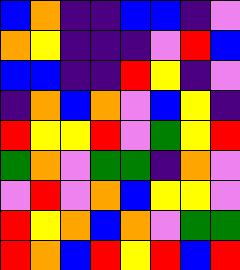[["blue", "orange", "indigo", "indigo", "blue", "blue", "indigo", "violet"], ["orange", "yellow", "indigo", "indigo", "indigo", "violet", "red", "blue"], ["blue", "blue", "indigo", "indigo", "red", "yellow", "indigo", "violet"], ["indigo", "orange", "blue", "orange", "violet", "blue", "yellow", "indigo"], ["red", "yellow", "yellow", "red", "violet", "green", "yellow", "red"], ["green", "orange", "violet", "green", "green", "indigo", "orange", "violet"], ["violet", "red", "violet", "orange", "blue", "yellow", "yellow", "violet"], ["red", "yellow", "orange", "blue", "orange", "violet", "green", "green"], ["red", "orange", "blue", "red", "yellow", "red", "blue", "red"]]